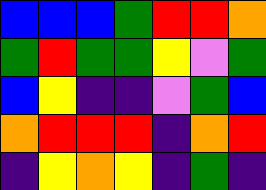[["blue", "blue", "blue", "green", "red", "red", "orange"], ["green", "red", "green", "green", "yellow", "violet", "green"], ["blue", "yellow", "indigo", "indigo", "violet", "green", "blue"], ["orange", "red", "red", "red", "indigo", "orange", "red"], ["indigo", "yellow", "orange", "yellow", "indigo", "green", "indigo"]]